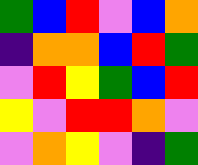[["green", "blue", "red", "violet", "blue", "orange"], ["indigo", "orange", "orange", "blue", "red", "green"], ["violet", "red", "yellow", "green", "blue", "red"], ["yellow", "violet", "red", "red", "orange", "violet"], ["violet", "orange", "yellow", "violet", "indigo", "green"]]